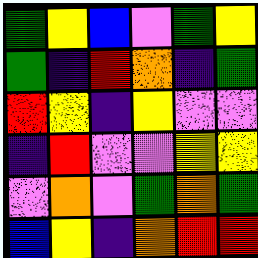[["green", "yellow", "blue", "violet", "green", "yellow"], ["green", "indigo", "red", "orange", "indigo", "green"], ["red", "yellow", "indigo", "yellow", "violet", "violet"], ["indigo", "red", "violet", "violet", "yellow", "yellow"], ["violet", "orange", "violet", "green", "orange", "green"], ["blue", "yellow", "indigo", "orange", "red", "red"]]